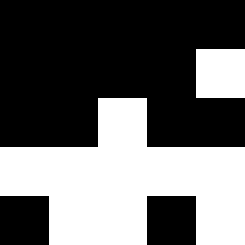[["black", "black", "black", "black", "black"], ["black", "black", "black", "black", "white"], ["black", "black", "white", "black", "black"], ["white", "white", "white", "white", "white"], ["black", "white", "white", "black", "white"]]